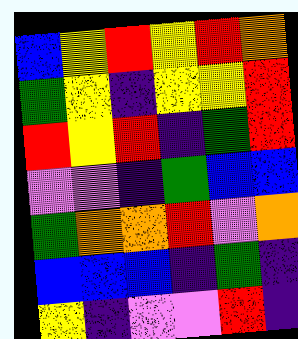[["blue", "yellow", "red", "yellow", "red", "orange"], ["green", "yellow", "indigo", "yellow", "yellow", "red"], ["red", "yellow", "red", "indigo", "green", "red"], ["violet", "violet", "indigo", "green", "blue", "blue"], ["green", "orange", "orange", "red", "violet", "orange"], ["blue", "blue", "blue", "indigo", "green", "indigo"], ["yellow", "indigo", "violet", "violet", "red", "indigo"]]